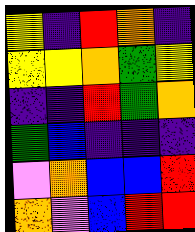[["yellow", "indigo", "red", "orange", "indigo"], ["yellow", "yellow", "orange", "green", "yellow"], ["indigo", "indigo", "red", "green", "orange"], ["green", "blue", "indigo", "indigo", "indigo"], ["violet", "orange", "blue", "blue", "red"], ["orange", "violet", "blue", "red", "red"]]